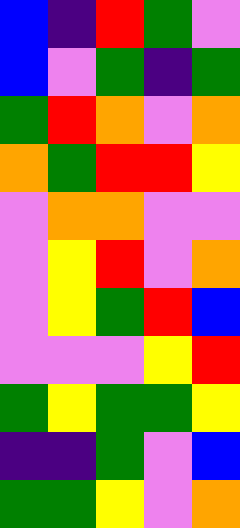[["blue", "indigo", "red", "green", "violet"], ["blue", "violet", "green", "indigo", "green"], ["green", "red", "orange", "violet", "orange"], ["orange", "green", "red", "red", "yellow"], ["violet", "orange", "orange", "violet", "violet"], ["violet", "yellow", "red", "violet", "orange"], ["violet", "yellow", "green", "red", "blue"], ["violet", "violet", "violet", "yellow", "red"], ["green", "yellow", "green", "green", "yellow"], ["indigo", "indigo", "green", "violet", "blue"], ["green", "green", "yellow", "violet", "orange"]]